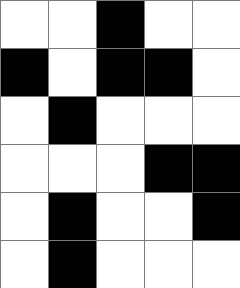[["white", "white", "black", "white", "white"], ["black", "white", "black", "black", "white"], ["white", "black", "white", "white", "white"], ["white", "white", "white", "black", "black"], ["white", "black", "white", "white", "black"], ["white", "black", "white", "white", "white"]]